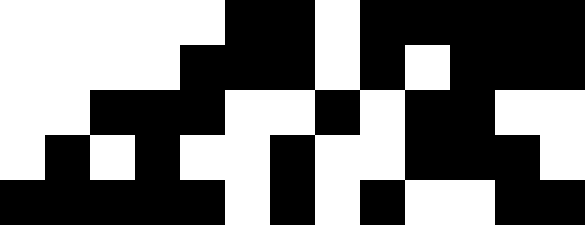[["white", "white", "white", "white", "white", "black", "black", "white", "black", "black", "black", "black", "black"], ["white", "white", "white", "white", "black", "black", "black", "white", "black", "white", "black", "black", "black"], ["white", "white", "black", "black", "black", "white", "white", "black", "white", "black", "black", "white", "white"], ["white", "black", "white", "black", "white", "white", "black", "white", "white", "black", "black", "black", "white"], ["black", "black", "black", "black", "black", "white", "black", "white", "black", "white", "white", "black", "black"]]